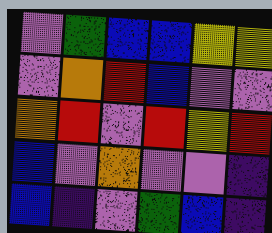[["violet", "green", "blue", "blue", "yellow", "yellow"], ["violet", "orange", "red", "blue", "violet", "violet"], ["orange", "red", "violet", "red", "yellow", "red"], ["blue", "violet", "orange", "violet", "violet", "indigo"], ["blue", "indigo", "violet", "green", "blue", "indigo"]]